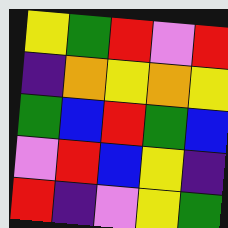[["yellow", "green", "red", "violet", "red"], ["indigo", "orange", "yellow", "orange", "yellow"], ["green", "blue", "red", "green", "blue"], ["violet", "red", "blue", "yellow", "indigo"], ["red", "indigo", "violet", "yellow", "green"]]